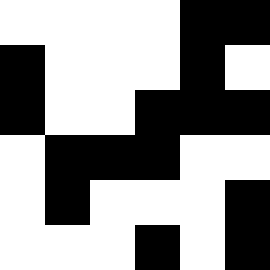[["white", "white", "white", "white", "black", "black"], ["black", "white", "white", "white", "black", "white"], ["black", "white", "white", "black", "black", "black"], ["white", "black", "black", "black", "white", "white"], ["white", "black", "white", "white", "white", "black"], ["white", "white", "white", "black", "white", "black"]]